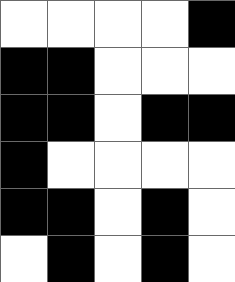[["white", "white", "white", "white", "black"], ["black", "black", "white", "white", "white"], ["black", "black", "white", "black", "black"], ["black", "white", "white", "white", "white"], ["black", "black", "white", "black", "white"], ["white", "black", "white", "black", "white"]]